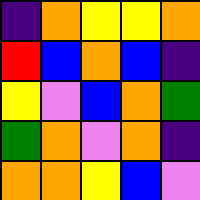[["indigo", "orange", "yellow", "yellow", "orange"], ["red", "blue", "orange", "blue", "indigo"], ["yellow", "violet", "blue", "orange", "green"], ["green", "orange", "violet", "orange", "indigo"], ["orange", "orange", "yellow", "blue", "violet"]]